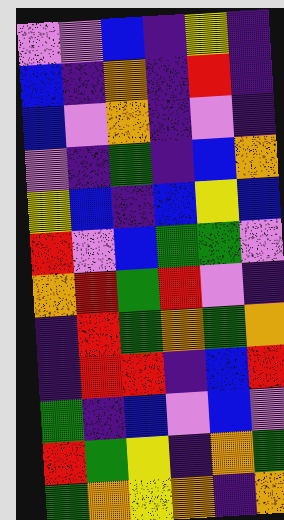[["violet", "violet", "blue", "indigo", "yellow", "indigo"], ["blue", "indigo", "orange", "indigo", "red", "indigo"], ["blue", "violet", "orange", "indigo", "violet", "indigo"], ["violet", "indigo", "green", "indigo", "blue", "orange"], ["yellow", "blue", "indigo", "blue", "yellow", "blue"], ["red", "violet", "blue", "green", "green", "violet"], ["orange", "red", "green", "red", "violet", "indigo"], ["indigo", "red", "green", "orange", "green", "orange"], ["indigo", "red", "red", "indigo", "blue", "red"], ["green", "indigo", "blue", "violet", "blue", "violet"], ["red", "green", "yellow", "indigo", "orange", "green"], ["green", "orange", "yellow", "orange", "indigo", "orange"]]